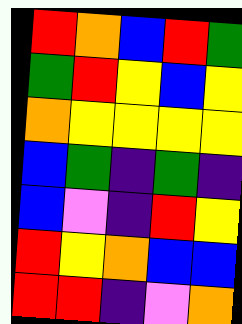[["red", "orange", "blue", "red", "green"], ["green", "red", "yellow", "blue", "yellow"], ["orange", "yellow", "yellow", "yellow", "yellow"], ["blue", "green", "indigo", "green", "indigo"], ["blue", "violet", "indigo", "red", "yellow"], ["red", "yellow", "orange", "blue", "blue"], ["red", "red", "indigo", "violet", "orange"]]